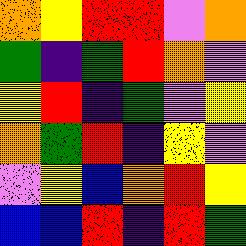[["orange", "yellow", "red", "red", "violet", "orange"], ["green", "indigo", "green", "red", "orange", "violet"], ["yellow", "red", "indigo", "green", "violet", "yellow"], ["orange", "green", "red", "indigo", "yellow", "violet"], ["violet", "yellow", "blue", "orange", "red", "yellow"], ["blue", "blue", "red", "indigo", "red", "green"]]